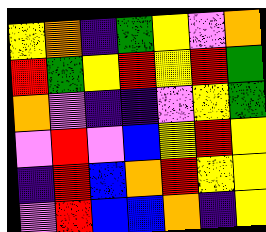[["yellow", "orange", "indigo", "green", "yellow", "violet", "orange"], ["red", "green", "yellow", "red", "yellow", "red", "green"], ["orange", "violet", "indigo", "indigo", "violet", "yellow", "green"], ["violet", "red", "violet", "blue", "yellow", "red", "yellow"], ["indigo", "red", "blue", "orange", "red", "yellow", "yellow"], ["violet", "red", "blue", "blue", "orange", "indigo", "yellow"]]